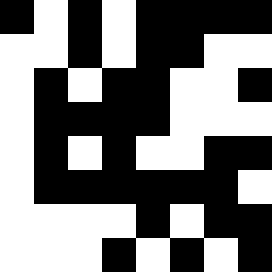[["black", "white", "black", "white", "black", "black", "black", "black"], ["white", "white", "black", "white", "black", "black", "white", "white"], ["white", "black", "white", "black", "black", "white", "white", "black"], ["white", "black", "black", "black", "black", "white", "white", "white"], ["white", "black", "white", "black", "white", "white", "black", "black"], ["white", "black", "black", "black", "black", "black", "black", "white"], ["white", "white", "white", "white", "black", "white", "black", "black"], ["white", "white", "white", "black", "white", "black", "white", "black"]]